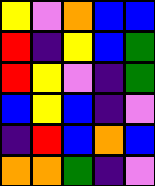[["yellow", "violet", "orange", "blue", "blue"], ["red", "indigo", "yellow", "blue", "green"], ["red", "yellow", "violet", "indigo", "green"], ["blue", "yellow", "blue", "indigo", "violet"], ["indigo", "red", "blue", "orange", "blue"], ["orange", "orange", "green", "indigo", "violet"]]